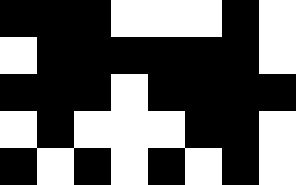[["black", "black", "black", "white", "white", "white", "black", "white"], ["white", "black", "black", "black", "black", "black", "black", "white"], ["black", "black", "black", "white", "black", "black", "black", "black"], ["white", "black", "white", "white", "white", "black", "black", "white"], ["black", "white", "black", "white", "black", "white", "black", "white"]]